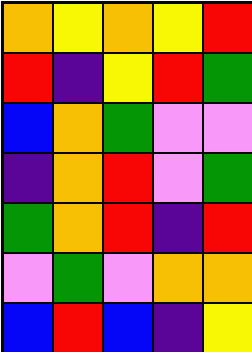[["orange", "yellow", "orange", "yellow", "red"], ["red", "indigo", "yellow", "red", "green"], ["blue", "orange", "green", "violet", "violet"], ["indigo", "orange", "red", "violet", "green"], ["green", "orange", "red", "indigo", "red"], ["violet", "green", "violet", "orange", "orange"], ["blue", "red", "blue", "indigo", "yellow"]]